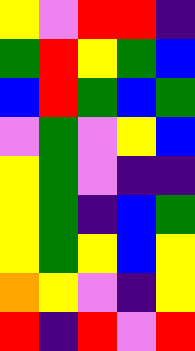[["yellow", "violet", "red", "red", "indigo"], ["green", "red", "yellow", "green", "blue"], ["blue", "red", "green", "blue", "green"], ["violet", "green", "violet", "yellow", "blue"], ["yellow", "green", "violet", "indigo", "indigo"], ["yellow", "green", "indigo", "blue", "green"], ["yellow", "green", "yellow", "blue", "yellow"], ["orange", "yellow", "violet", "indigo", "yellow"], ["red", "indigo", "red", "violet", "red"]]